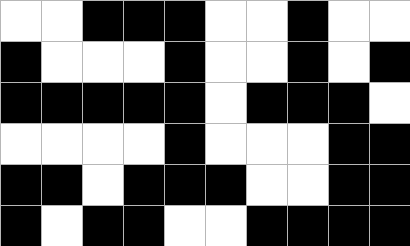[["white", "white", "black", "black", "black", "white", "white", "black", "white", "white"], ["black", "white", "white", "white", "black", "white", "white", "black", "white", "black"], ["black", "black", "black", "black", "black", "white", "black", "black", "black", "white"], ["white", "white", "white", "white", "black", "white", "white", "white", "black", "black"], ["black", "black", "white", "black", "black", "black", "white", "white", "black", "black"], ["black", "white", "black", "black", "white", "white", "black", "black", "black", "black"]]